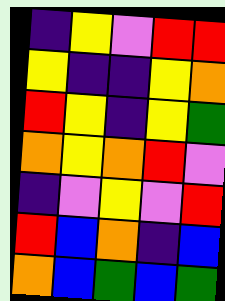[["indigo", "yellow", "violet", "red", "red"], ["yellow", "indigo", "indigo", "yellow", "orange"], ["red", "yellow", "indigo", "yellow", "green"], ["orange", "yellow", "orange", "red", "violet"], ["indigo", "violet", "yellow", "violet", "red"], ["red", "blue", "orange", "indigo", "blue"], ["orange", "blue", "green", "blue", "green"]]